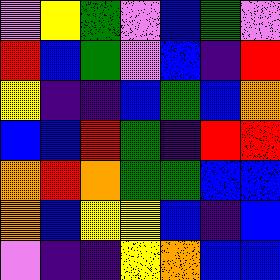[["violet", "yellow", "green", "violet", "blue", "green", "violet"], ["red", "blue", "green", "violet", "blue", "indigo", "red"], ["yellow", "indigo", "indigo", "blue", "green", "blue", "orange"], ["blue", "blue", "red", "green", "indigo", "red", "red"], ["orange", "red", "orange", "green", "green", "blue", "blue"], ["orange", "blue", "yellow", "yellow", "blue", "indigo", "blue"], ["violet", "indigo", "indigo", "yellow", "orange", "blue", "blue"]]